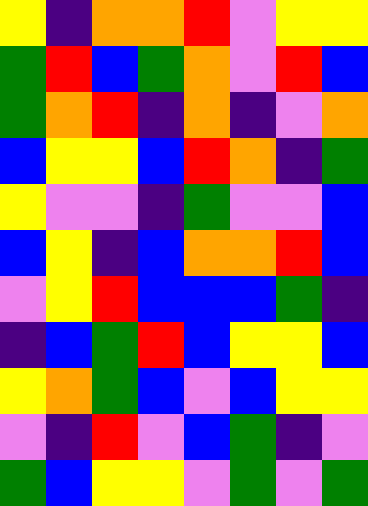[["yellow", "indigo", "orange", "orange", "red", "violet", "yellow", "yellow"], ["green", "red", "blue", "green", "orange", "violet", "red", "blue"], ["green", "orange", "red", "indigo", "orange", "indigo", "violet", "orange"], ["blue", "yellow", "yellow", "blue", "red", "orange", "indigo", "green"], ["yellow", "violet", "violet", "indigo", "green", "violet", "violet", "blue"], ["blue", "yellow", "indigo", "blue", "orange", "orange", "red", "blue"], ["violet", "yellow", "red", "blue", "blue", "blue", "green", "indigo"], ["indigo", "blue", "green", "red", "blue", "yellow", "yellow", "blue"], ["yellow", "orange", "green", "blue", "violet", "blue", "yellow", "yellow"], ["violet", "indigo", "red", "violet", "blue", "green", "indigo", "violet"], ["green", "blue", "yellow", "yellow", "violet", "green", "violet", "green"]]